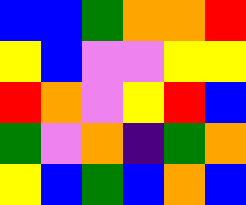[["blue", "blue", "green", "orange", "orange", "red"], ["yellow", "blue", "violet", "violet", "yellow", "yellow"], ["red", "orange", "violet", "yellow", "red", "blue"], ["green", "violet", "orange", "indigo", "green", "orange"], ["yellow", "blue", "green", "blue", "orange", "blue"]]